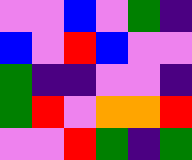[["violet", "violet", "blue", "violet", "green", "indigo"], ["blue", "violet", "red", "blue", "violet", "violet"], ["green", "indigo", "indigo", "violet", "violet", "indigo"], ["green", "red", "violet", "orange", "orange", "red"], ["violet", "violet", "red", "green", "indigo", "green"]]